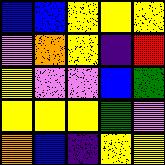[["blue", "blue", "yellow", "yellow", "yellow"], ["violet", "orange", "yellow", "indigo", "red"], ["yellow", "violet", "violet", "blue", "green"], ["yellow", "yellow", "yellow", "green", "violet"], ["orange", "blue", "indigo", "yellow", "yellow"]]